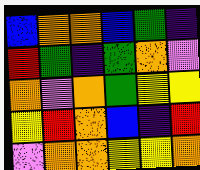[["blue", "orange", "orange", "blue", "green", "indigo"], ["red", "green", "indigo", "green", "orange", "violet"], ["orange", "violet", "orange", "green", "yellow", "yellow"], ["yellow", "red", "orange", "blue", "indigo", "red"], ["violet", "orange", "orange", "yellow", "yellow", "orange"]]